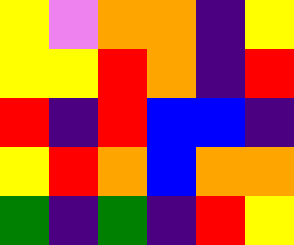[["yellow", "violet", "orange", "orange", "indigo", "yellow"], ["yellow", "yellow", "red", "orange", "indigo", "red"], ["red", "indigo", "red", "blue", "blue", "indigo"], ["yellow", "red", "orange", "blue", "orange", "orange"], ["green", "indigo", "green", "indigo", "red", "yellow"]]